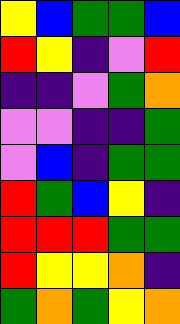[["yellow", "blue", "green", "green", "blue"], ["red", "yellow", "indigo", "violet", "red"], ["indigo", "indigo", "violet", "green", "orange"], ["violet", "violet", "indigo", "indigo", "green"], ["violet", "blue", "indigo", "green", "green"], ["red", "green", "blue", "yellow", "indigo"], ["red", "red", "red", "green", "green"], ["red", "yellow", "yellow", "orange", "indigo"], ["green", "orange", "green", "yellow", "orange"]]